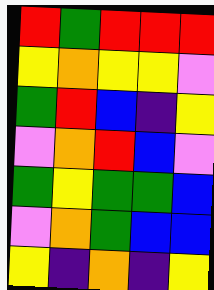[["red", "green", "red", "red", "red"], ["yellow", "orange", "yellow", "yellow", "violet"], ["green", "red", "blue", "indigo", "yellow"], ["violet", "orange", "red", "blue", "violet"], ["green", "yellow", "green", "green", "blue"], ["violet", "orange", "green", "blue", "blue"], ["yellow", "indigo", "orange", "indigo", "yellow"]]